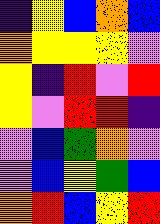[["indigo", "yellow", "blue", "orange", "blue"], ["orange", "yellow", "yellow", "yellow", "violet"], ["yellow", "indigo", "red", "violet", "red"], ["yellow", "violet", "red", "red", "indigo"], ["violet", "blue", "green", "orange", "violet"], ["violet", "blue", "yellow", "green", "blue"], ["orange", "red", "blue", "yellow", "red"]]